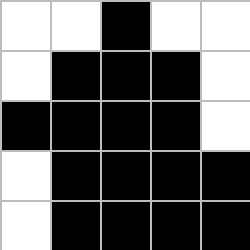[["white", "white", "black", "white", "white"], ["white", "black", "black", "black", "white"], ["black", "black", "black", "black", "white"], ["white", "black", "black", "black", "black"], ["white", "black", "black", "black", "black"]]